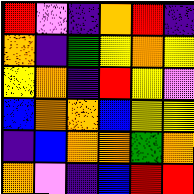[["red", "violet", "indigo", "orange", "red", "indigo"], ["orange", "indigo", "green", "yellow", "orange", "yellow"], ["yellow", "orange", "indigo", "red", "yellow", "violet"], ["blue", "orange", "orange", "blue", "yellow", "yellow"], ["indigo", "blue", "orange", "orange", "green", "orange"], ["orange", "violet", "indigo", "blue", "red", "red"]]